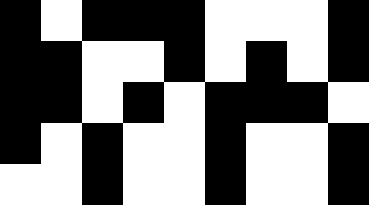[["black", "white", "black", "black", "black", "white", "white", "white", "black"], ["black", "black", "white", "white", "black", "white", "black", "white", "black"], ["black", "black", "white", "black", "white", "black", "black", "black", "white"], ["black", "white", "black", "white", "white", "black", "white", "white", "black"], ["white", "white", "black", "white", "white", "black", "white", "white", "black"]]